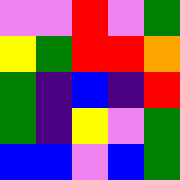[["violet", "violet", "red", "violet", "green"], ["yellow", "green", "red", "red", "orange"], ["green", "indigo", "blue", "indigo", "red"], ["green", "indigo", "yellow", "violet", "green"], ["blue", "blue", "violet", "blue", "green"]]